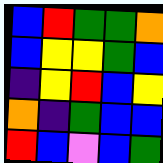[["blue", "red", "green", "green", "orange"], ["blue", "yellow", "yellow", "green", "blue"], ["indigo", "yellow", "red", "blue", "yellow"], ["orange", "indigo", "green", "blue", "blue"], ["red", "blue", "violet", "blue", "green"]]